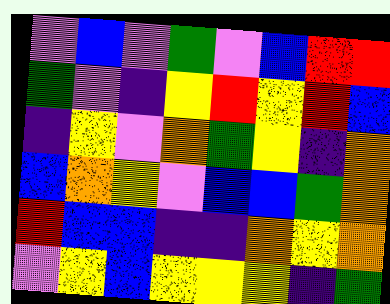[["violet", "blue", "violet", "green", "violet", "blue", "red", "red"], ["green", "violet", "indigo", "yellow", "red", "yellow", "red", "blue"], ["indigo", "yellow", "violet", "orange", "green", "yellow", "indigo", "orange"], ["blue", "orange", "yellow", "violet", "blue", "blue", "green", "orange"], ["red", "blue", "blue", "indigo", "indigo", "orange", "yellow", "orange"], ["violet", "yellow", "blue", "yellow", "yellow", "yellow", "indigo", "green"]]